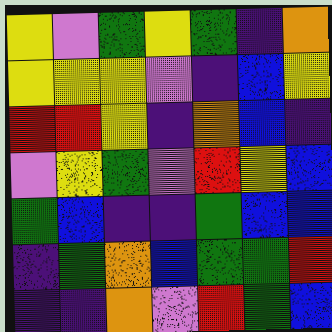[["yellow", "violet", "green", "yellow", "green", "indigo", "orange"], ["yellow", "yellow", "yellow", "violet", "indigo", "blue", "yellow"], ["red", "red", "yellow", "indigo", "orange", "blue", "indigo"], ["violet", "yellow", "green", "violet", "red", "yellow", "blue"], ["green", "blue", "indigo", "indigo", "green", "blue", "blue"], ["indigo", "green", "orange", "blue", "green", "green", "red"], ["indigo", "indigo", "orange", "violet", "red", "green", "blue"]]